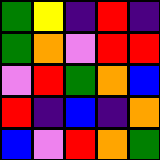[["green", "yellow", "indigo", "red", "indigo"], ["green", "orange", "violet", "red", "red"], ["violet", "red", "green", "orange", "blue"], ["red", "indigo", "blue", "indigo", "orange"], ["blue", "violet", "red", "orange", "green"]]